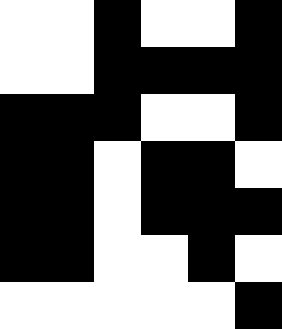[["white", "white", "black", "white", "white", "black"], ["white", "white", "black", "black", "black", "black"], ["black", "black", "black", "white", "white", "black"], ["black", "black", "white", "black", "black", "white"], ["black", "black", "white", "black", "black", "black"], ["black", "black", "white", "white", "black", "white"], ["white", "white", "white", "white", "white", "black"]]